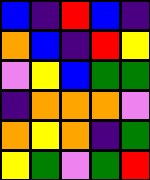[["blue", "indigo", "red", "blue", "indigo"], ["orange", "blue", "indigo", "red", "yellow"], ["violet", "yellow", "blue", "green", "green"], ["indigo", "orange", "orange", "orange", "violet"], ["orange", "yellow", "orange", "indigo", "green"], ["yellow", "green", "violet", "green", "red"]]